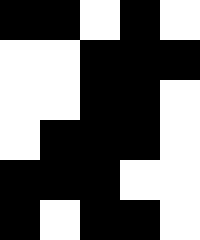[["black", "black", "white", "black", "white"], ["white", "white", "black", "black", "black"], ["white", "white", "black", "black", "white"], ["white", "black", "black", "black", "white"], ["black", "black", "black", "white", "white"], ["black", "white", "black", "black", "white"]]